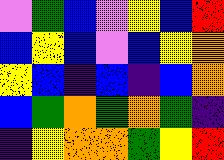[["violet", "green", "blue", "violet", "yellow", "blue", "red"], ["blue", "yellow", "blue", "violet", "blue", "yellow", "orange"], ["yellow", "blue", "indigo", "blue", "indigo", "blue", "orange"], ["blue", "green", "orange", "green", "orange", "green", "indigo"], ["indigo", "yellow", "orange", "orange", "green", "yellow", "red"]]